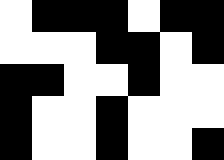[["white", "black", "black", "black", "white", "black", "black"], ["white", "white", "white", "black", "black", "white", "black"], ["black", "black", "white", "white", "black", "white", "white"], ["black", "white", "white", "black", "white", "white", "white"], ["black", "white", "white", "black", "white", "white", "black"]]